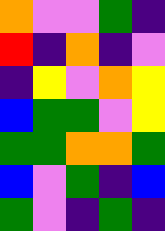[["orange", "violet", "violet", "green", "indigo"], ["red", "indigo", "orange", "indigo", "violet"], ["indigo", "yellow", "violet", "orange", "yellow"], ["blue", "green", "green", "violet", "yellow"], ["green", "green", "orange", "orange", "green"], ["blue", "violet", "green", "indigo", "blue"], ["green", "violet", "indigo", "green", "indigo"]]